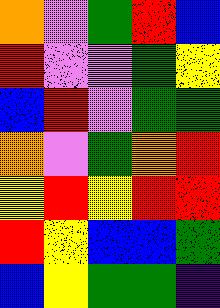[["orange", "violet", "green", "red", "blue"], ["red", "violet", "violet", "green", "yellow"], ["blue", "red", "violet", "green", "green"], ["orange", "violet", "green", "orange", "red"], ["yellow", "red", "yellow", "red", "red"], ["red", "yellow", "blue", "blue", "green"], ["blue", "yellow", "green", "green", "indigo"]]